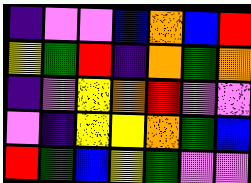[["indigo", "violet", "violet", "blue", "orange", "blue", "red"], ["yellow", "green", "red", "indigo", "orange", "green", "orange"], ["indigo", "violet", "yellow", "orange", "red", "violet", "violet"], ["violet", "indigo", "yellow", "yellow", "orange", "green", "blue"], ["red", "green", "blue", "yellow", "green", "violet", "violet"]]